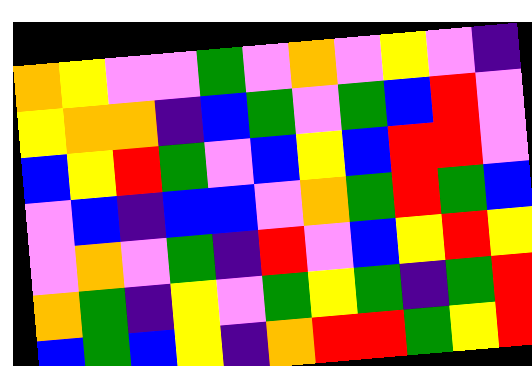[["orange", "yellow", "violet", "violet", "green", "violet", "orange", "violet", "yellow", "violet", "indigo"], ["yellow", "orange", "orange", "indigo", "blue", "green", "violet", "green", "blue", "red", "violet"], ["blue", "yellow", "red", "green", "violet", "blue", "yellow", "blue", "red", "red", "violet"], ["violet", "blue", "indigo", "blue", "blue", "violet", "orange", "green", "red", "green", "blue"], ["violet", "orange", "violet", "green", "indigo", "red", "violet", "blue", "yellow", "red", "yellow"], ["orange", "green", "indigo", "yellow", "violet", "green", "yellow", "green", "indigo", "green", "red"], ["blue", "green", "blue", "yellow", "indigo", "orange", "red", "red", "green", "yellow", "red"]]